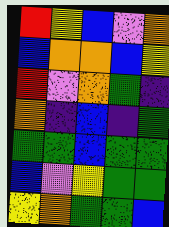[["red", "yellow", "blue", "violet", "orange"], ["blue", "orange", "orange", "blue", "yellow"], ["red", "violet", "orange", "green", "indigo"], ["orange", "indigo", "blue", "indigo", "green"], ["green", "green", "blue", "green", "green"], ["blue", "violet", "yellow", "green", "green"], ["yellow", "orange", "green", "green", "blue"]]